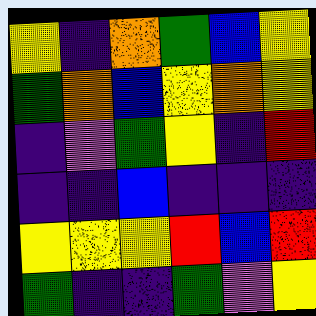[["yellow", "indigo", "orange", "green", "blue", "yellow"], ["green", "orange", "blue", "yellow", "orange", "yellow"], ["indigo", "violet", "green", "yellow", "indigo", "red"], ["indigo", "indigo", "blue", "indigo", "indigo", "indigo"], ["yellow", "yellow", "yellow", "red", "blue", "red"], ["green", "indigo", "indigo", "green", "violet", "yellow"]]